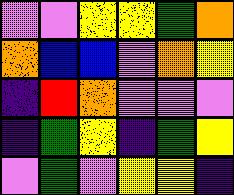[["violet", "violet", "yellow", "yellow", "green", "orange"], ["orange", "blue", "blue", "violet", "orange", "yellow"], ["indigo", "red", "orange", "violet", "violet", "violet"], ["indigo", "green", "yellow", "indigo", "green", "yellow"], ["violet", "green", "violet", "yellow", "yellow", "indigo"]]